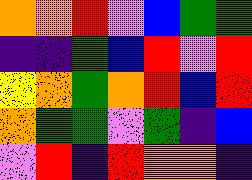[["orange", "orange", "red", "violet", "blue", "green", "green"], ["indigo", "indigo", "green", "blue", "red", "violet", "red"], ["yellow", "orange", "green", "orange", "red", "blue", "red"], ["orange", "green", "green", "violet", "green", "indigo", "blue"], ["violet", "red", "indigo", "red", "orange", "orange", "indigo"]]